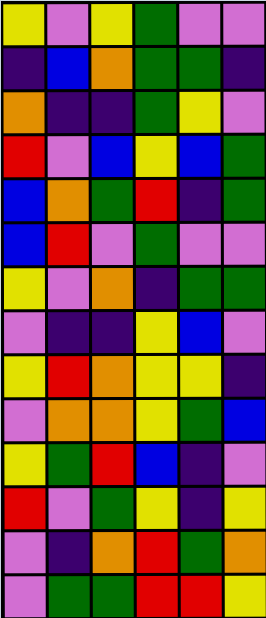[["yellow", "violet", "yellow", "green", "violet", "violet"], ["indigo", "blue", "orange", "green", "green", "indigo"], ["orange", "indigo", "indigo", "green", "yellow", "violet"], ["red", "violet", "blue", "yellow", "blue", "green"], ["blue", "orange", "green", "red", "indigo", "green"], ["blue", "red", "violet", "green", "violet", "violet"], ["yellow", "violet", "orange", "indigo", "green", "green"], ["violet", "indigo", "indigo", "yellow", "blue", "violet"], ["yellow", "red", "orange", "yellow", "yellow", "indigo"], ["violet", "orange", "orange", "yellow", "green", "blue"], ["yellow", "green", "red", "blue", "indigo", "violet"], ["red", "violet", "green", "yellow", "indigo", "yellow"], ["violet", "indigo", "orange", "red", "green", "orange"], ["violet", "green", "green", "red", "red", "yellow"]]